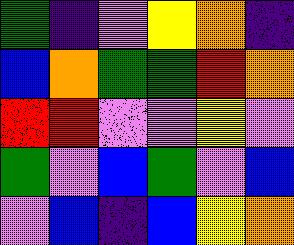[["green", "indigo", "violet", "yellow", "orange", "indigo"], ["blue", "orange", "green", "green", "red", "orange"], ["red", "red", "violet", "violet", "yellow", "violet"], ["green", "violet", "blue", "green", "violet", "blue"], ["violet", "blue", "indigo", "blue", "yellow", "orange"]]